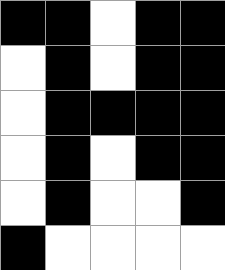[["black", "black", "white", "black", "black"], ["white", "black", "white", "black", "black"], ["white", "black", "black", "black", "black"], ["white", "black", "white", "black", "black"], ["white", "black", "white", "white", "black"], ["black", "white", "white", "white", "white"]]